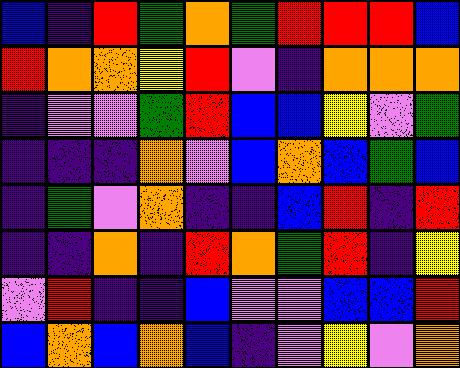[["blue", "indigo", "red", "green", "orange", "green", "red", "red", "red", "blue"], ["red", "orange", "orange", "yellow", "red", "violet", "indigo", "orange", "orange", "orange"], ["indigo", "violet", "violet", "green", "red", "blue", "blue", "yellow", "violet", "green"], ["indigo", "indigo", "indigo", "orange", "violet", "blue", "orange", "blue", "green", "blue"], ["indigo", "green", "violet", "orange", "indigo", "indigo", "blue", "red", "indigo", "red"], ["indigo", "indigo", "orange", "indigo", "red", "orange", "green", "red", "indigo", "yellow"], ["violet", "red", "indigo", "indigo", "blue", "violet", "violet", "blue", "blue", "red"], ["blue", "orange", "blue", "orange", "blue", "indigo", "violet", "yellow", "violet", "orange"]]